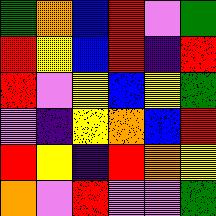[["green", "orange", "blue", "red", "violet", "green"], ["red", "yellow", "blue", "red", "indigo", "red"], ["red", "violet", "yellow", "blue", "yellow", "green"], ["violet", "indigo", "yellow", "orange", "blue", "red"], ["red", "yellow", "indigo", "red", "orange", "yellow"], ["orange", "violet", "red", "violet", "violet", "green"]]